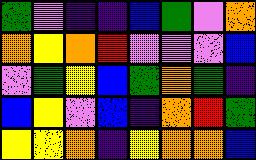[["green", "violet", "indigo", "indigo", "blue", "green", "violet", "orange"], ["orange", "yellow", "orange", "red", "violet", "violet", "violet", "blue"], ["violet", "green", "yellow", "blue", "green", "orange", "green", "indigo"], ["blue", "yellow", "violet", "blue", "indigo", "orange", "red", "green"], ["yellow", "yellow", "orange", "indigo", "yellow", "orange", "orange", "blue"]]